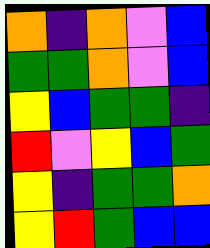[["orange", "indigo", "orange", "violet", "blue"], ["green", "green", "orange", "violet", "blue"], ["yellow", "blue", "green", "green", "indigo"], ["red", "violet", "yellow", "blue", "green"], ["yellow", "indigo", "green", "green", "orange"], ["yellow", "red", "green", "blue", "blue"]]